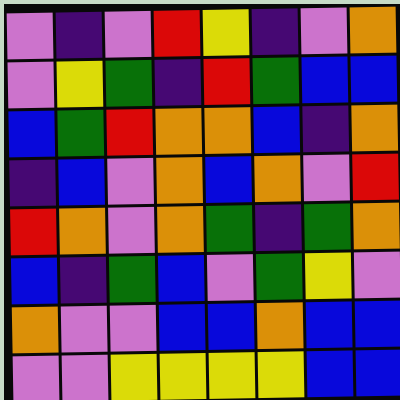[["violet", "indigo", "violet", "red", "yellow", "indigo", "violet", "orange"], ["violet", "yellow", "green", "indigo", "red", "green", "blue", "blue"], ["blue", "green", "red", "orange", "orange", "blue", "indigo", "orange"], ["indigo", "blue", "violet", "orange", "blue", "orange", "violet", "red"], ["red", "orange", "violet", "orange", "green", "indigo", "green", "orange"], ["blue", "indigo", "green", "blue", "violet", "green", "yellow", "violet"], ["orange", "violet", "violet", "blue", "blue", "orange", "blue", "blue"], ["violet", "violet", "yellow", "yellow", "yellow", "yellow", "blue", "blue"]]